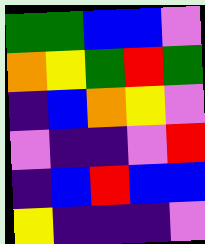[["green", "green", "blue", "blue", "violet"], ["orange", "yellow", "green", "red", "green"], ["indigo", "blue", "orange", "yellow", "violet"], ["violet", "indigo", "indigo", "violet", "red"], ["indigo", "blue", "red", "blue", "blue"], ["yellow", "indigo", "indigo", "indigo", "violet"]]